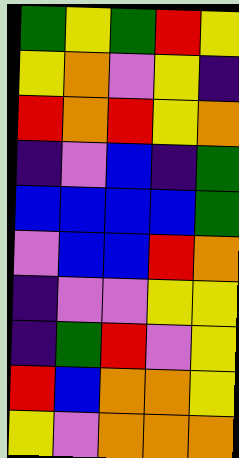[["green", "yellow", "green", "red", "yellow"], ["yellow", "orange", "violet", "yellow", "indigo"], ["red", "orange", "red", "yellow", "orange"], ["indigo", "violet", "blue", "indigo", "green"], ["blue", "blue", "blue", "blue", "green"], ["violet", "blue", "blue", "red", "orange"], ["indigo", "violet", "violet", "yellow", "yellow"], ["indigo", "green", "red", "violet", "yellow"], ["red", "blue", "orange", "orange", "yellow"], ["yellow", "violet", "orange", "orange", "orange"]]